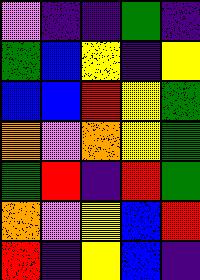[["violet", "indigo", "indigo", "green", "indigo"], ["green", "blue", "yellow", "indigo", "yellow"], ["blue", "blue", "red", "yellow", "green"], ["orange", "violet", "orange", "yellow", "green"], ["green", "red", "indigo", "red", "green"], ["orange", "violet", "yellow", "blue", "red"], ["red", "indigo", "yellow", "blue", "indigo"]]